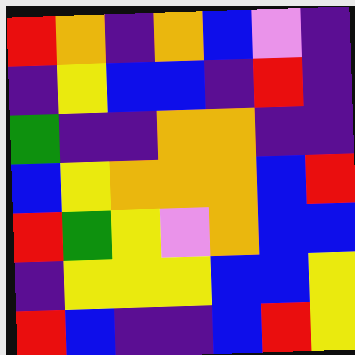[["red", "orange", "indigo", "orange", "blue", "violet", "indigo"], ["indigo", "yellow", "blue", "blue", "indigo", "red", "indigo"], ["green", "indigo", "indigo", "orange", "orange", "indigo", "indigo"], ["blue", "yellow", "orange", "orange", "orange", "blue", "red"], ["red", "green", "yellow", "violet", "orange", "blue", "blue"], ["indigo", "yellow", "yellow", "yellow", "blue", "blue", "yellow"], ["red", "blue", "indigo", "indigo", "blue", "red", "yellow"]]